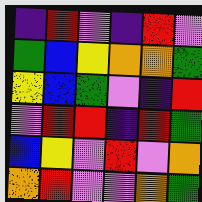[["indigo", "red", "violet", "indigo", "red", "violet"], ["green", "blue", "yellow", "orange", "orange", "green"], ["yellow", "blue", "green", "violet", "indigo", "red"], ["violet", "red", "red", "indigo", "red", "green"], ["blue", "yellow", "violet", "red", "violet", "orange"], ["orange", "red", "violet", "violet", "orange", "green"]]